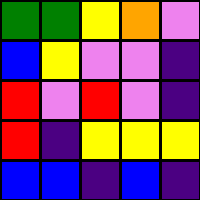[["green", "green", "yellow", "orange", "violet"], ["blue", "yellow", "violet", "violet", "indigo"], ["red", "violet", "red", "violet", "indigo"], ["red", "indigo", "yellow", "yellow", "yellow"], ["blue", "blue", "indigo", "blue", "indigo"]]